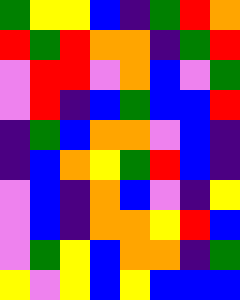[["green", "yellow", "yellow", "blue", "indigo", "green", "red", "orange"], ["red", "green", "red", "orange", "orange", "indigo", "green", "red"], ["violet", "red", "red", "violet", "orange", "blue", "violet", "green"], ["violet", "red", "indigo", "blue", "green", "blue", "blue", "red"], ["indigo", "green", "blue", "orange", "orange", "violet", "blue", "indigo"], ["indigo", "blue", "orange", "yellow", "green", "red", "blue", "indigo"], ["violet", "blue", "indigo", "orange", "blue", "violet", "indigo", "yellow"], ["violet", "blue", "indigo", "orange", "orange", "yellow", "red", "blue"], ["violet", "green", "yellow", "blue", "orange", "orange", "indigo", "green"], ["yellow", "violet", "yellow", "blue", "yellow", "blue", "blue", "blue"]]